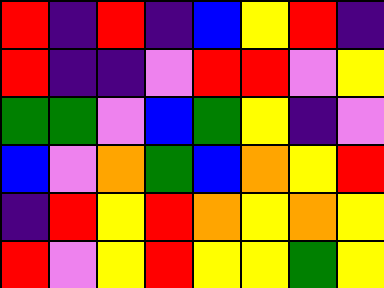[["red", "indigo", "red", "indigo", "blue", "yellow", "red", "indigo"], ["red", "indigo", "indigo", "violet", "red", "red", "violet", "yellow"], ["green", "green", "violet", "blue", "green", "yellow", "indigo", "violet"], ["blue", "violet", "orange", "green", "blue", "orange", "yellow", "red"], ["indigo", "red", "yellow", "red", "orange", "yellow", "orange", "yellow"], ["red", "violet", "yellow", "red", "yellow", "yellow", "green", "yellow"]]